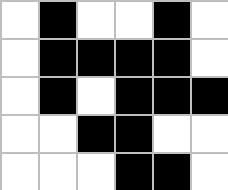[["white", "black", "white", "white", "black", "white"], ["white", "black", "black", "black", "black", "white"], ["white", "black", "white", "black", "black", "black"], ["white", "white", "black", "black", "white", "white"], ["white", "white", "white", "black", "black", "white"]]